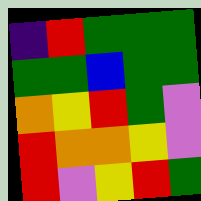[["indigo", "red", "green", "green", "green"], ["green", "green", "blue", "green", "green"], ["orange", "yellow", "red", "green", "violet"], ["red", "orange", "orange", "yellow", "violet"], ["red", "violet", "yellow", "red", "green"]]